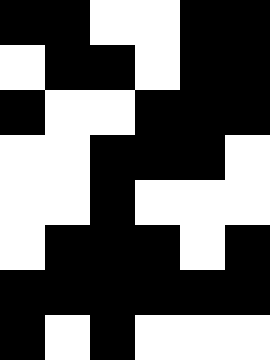[["black", "black", "white", "white", "black", "black"], ["white", "black", "black", "white", "black", "black"], ["black", "white", "white", "black", "black", "black"], ["white", "white", "black", "black", "black", "white"], ["white", "white", "black", "white", "white", "white"], ["white", "black", "black", "black", "white", "black"], ["black", "black", "black", "black", "black", "black"], ["black", "white", "black", "white", "white", "white"]]